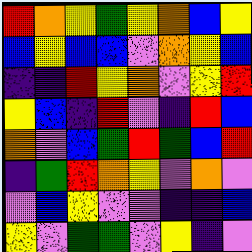[["red", "orange", "yellow", "green", "yellow", "orange", "blue", "yellow"], ["blue", "yellow", "blue", "blue", "violet", "orange", "yellow", "blue"], ["indigo", "indigo", "red", "yellow", "orange", "violet", "yellow", "red"], ["yellow", "blue", "indigo", "red", "violet", "indigo", "red", "blue"], ["orange", "violet", "blue", "green", "red", "green", "blue", "red"], ["indigo", "green", "red", "orange", "yellow", "violet", "orange", "violet"], ["violet", "blue", "yellow", "violet", "violet", "indigo", "indigo", "blue"], ["yellow", "violet", "green", "green", "violet", "yellow", "indigo", "violet"]]